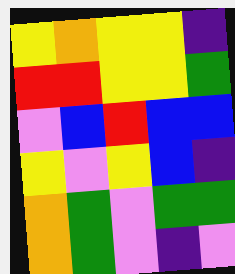[["yellow", "orange", "yellow", "yellow", "indigo"], ["red", "red", "yellow", "yellow", "green"], ["violet", "blue", "red", "blue", "blue"], ["yellow", "violet", "yellow", "blue", "indigo"], ["orange", "green", "violet", "green", "green"], ["orange", "green", "violet", "indigo", "violet"]]